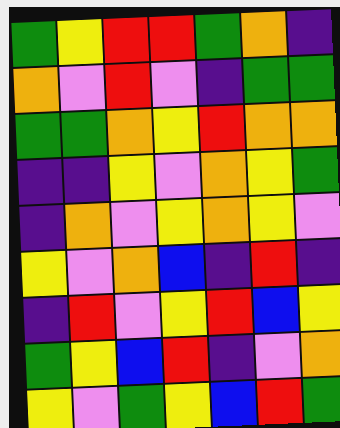[["green", "yellow", "red", "red", "green", "orange", "indigo"], ["orange", "violet", "red", "violet", "indigo", "green", "green"], ["green", "green", "orange", "yellow", "red", "orange", "orange"], ["indigo", "indigo", "yellow", "violet", "orange", "yellow", "green"], ["indigo", "orange", "violet", "yellow", "orange", "yellow", "violet"], ["yellow", "violet", "orange", "blue", "indigo", "red", "indigo"], ["indigo", "red", "violet", "yellow", "red", "blue", "yellow"], ["green", "yellow", "blue", "red", "indigo", "violet", "orange"], ["yellow", "violet", "green", "yellow", "blue", "red", "green"]]